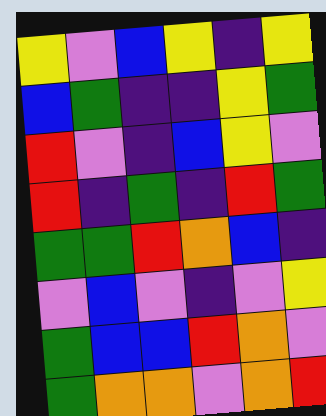[["yellow", "violet", "blue", "yellow", "indigo", "yellow"], ["blue", "green", "indigo", "indigo", "yellow", "green"], ["red", "violet", "indigo", "blue", "yellow", "violet"], ["red", "indigo", "green", "indigo", "red", "green"], ["green", "green", "red", "orange", "blue", "indigo"], ["violet", "blue", "violet", "indigo", "violet", "yellow"], ["green", "blue", "blue", "red", "orange", "violet"], ["green", "orange", "orange", "violet", "orange", "red"]]